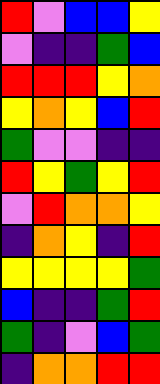[["red", "violet", "blue", "blue", "yellow"], ["violet", "indigo", "indigo", "green", "blue"], ["red", "red", "red", "yellow", "orange"], ["yellow", "orange", "yellow", "blue", "red"], ["green", "violet", "violet", "indigo", "indigo"], ["red", "yellow", "green", "yellow", "red"], ["violet", "red", "orange", "orange", "yellow"], ["indigo", "orange", "yellow", "indigo", "red"], ["yellow", "yellow", "yellow", "yellow", "green"], ["blue", "indigo", "indigo", "green", "red"], ["green", "indigo", "violet", "blue", "green"], ["indigo", "orange", "orange", "red", "red"]]